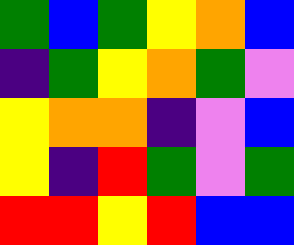[["green", "blue", "green", "yellow", "orange", "blue"], ["indigo", "green", "yellow", "orange", "green", "violet"], ["yellow", "orange", "orange", "indigo", "violet", "blue"], ["yellow", "indigo", "red", "green", "violet", "green"], ["red", "red", "yellow", "red", "blue", "blue"]]